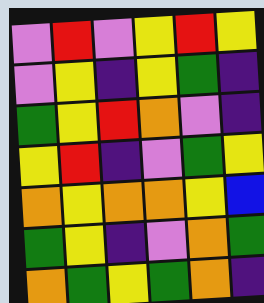[["violet", "red", "violet", "yellow", "red", "yellow"], ["violet", "yellow", "indigo", "yellow", "green", "indigo"], ["green", "yellow", "red", "orange", "violet", "indigo"], ["yellow", "red", "indigo", "violet", "green", "yellow"], ["orange", "yellow", "orange", "orange", "yellow", "blue"], ["green", "yellow", "indigo", "violet", "orange", "green"], ["orange", "green", "yellow", "green", "orange", "indigo"]]